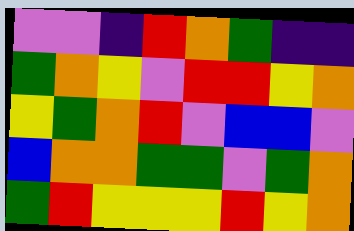[["violet", "violet", "indigo", "red", "orange", "green", "indigo", "indigo"], ["green", "orange", "yellow", "violet", "red", "red", "yellow", "orange"], ["yellow", "green", "orange", "red", "violet", "blue", "blue", "violet"], ["blue", "orange", "orange", "green", "green", "violet", "green", "orange"], ["green", "red", "yellow", "yellow", "yellow", "red", "yellow", "orange"]]